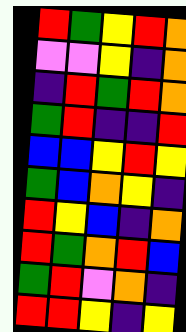[["red", "green", "yellow", "red", "orange"], ["violet", "violet", "yellow", "indigo", "orange"], ["indigo", "red", "green", "red", "orange"], ["green", "red", "indigo", "indigo", "red"], ["blue", "blue", "yellow", "red", "yellow"], ["green", "blue", "orange", "yellow", "indigo"], ["red", "yellow", "blue", "indigo", "orange"], ["red", "green", "orange", "red", "blue"], ["green", "red", "violet", "orange", "indigo"], ["red", "red", "yellow", "indigo", "yellow"]]